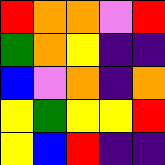[["red", "orange", "orange", "violet", "red"], ["green", "orange", "yellow", "indigo", "indigo"], ["blue", "violet", "orange", "indigo", "orange"], ["yellow", "green", "yellow", "yellow", "red"], ["yellow", "blue", "red", "indigo", "indigo"]]